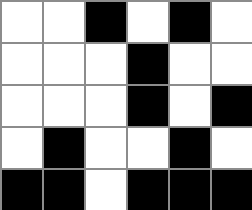[["white", "white", "black", "white", "black", "white"], ["white", "white", "white", "black", "white", "white"], ["white", "white", "white", "black", "white", "black"], ["white", "black", "white", "white", "black", "white"], ["black", "black", "white", "black", "black", "black"]]